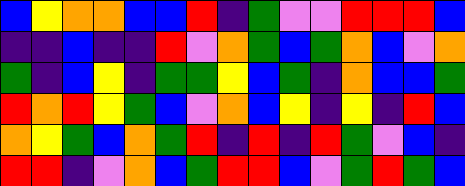[["blue", "yellow", "orange", "orange", "blue", "blue", "red", "indigo", "green", "violet", "violet", "red", "red", "red", "blue"], ["indigo", "indigo", "blue", "indigo", "indigo", "red", "violet", "orange", "green", "blue", "green", "orange", "blue", "violet", "orange"], ["green", "indigo", "blue", "yellow", "indigo", "green", "green", "yellow", "blue", "green", "indigo", "orange", "blue", "blue", "green"], ["red", "orange", "red", "yellow", "green", "blue", "violet", "orange", "blue", "yellow", "indigo", "yellow", "indigo", "red", "blue"], ["orange", "yellow", "green", "blue", "orange", "green", "red", "indigo", "red", "indigo", "red", "green", "violet", "blue", "indigo"], ["red", "red", "indigo", "violet", "orange", "blue", "green", "red", "red", "blue", "violet", "green", "red", "green", "blue"]]